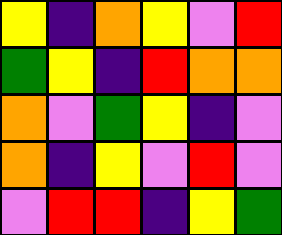[["yellow", "indigo", "orange", "yellow", "violet", "red"], ["green", "yellow", "indigo", "red", "orange", "orange"], ["orange", "violet", "green", "yellow", "indigo", "violet"], ["orange", "indigo", "yellow", "violet", "red", "violet"], ["violet", "red", "red", "indigo", "yellow", "green"]]